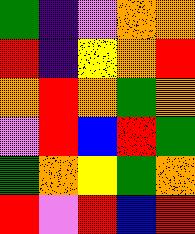[["green", "indigo", "violet", "orange", "orange"], ["red", "indigo", "yellow", "orange", "red"], ["orange", "red", "orange", "green", "orange"], ["violet", "red", "blue", "red", "green"], ["green", "orange", "yellow", "green", "orange"], ["red", "violet", "red", "blue", "red"]]